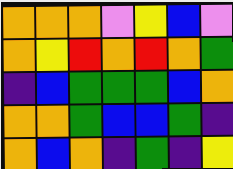[["orange", "orange", "orange", "violet", "yellow", "blue", "violet"], ["orange", "yellow", "red", "orange", "red", "orange", "green"], ["indigo", "blue", "green", "green", "green", "blue", "orange"], ["orange", "orange", "green", "blue", "blue", "green", "indigo"], ["orange", "blue", "orange", "indigo", "green", "indigo", "yellow"]]